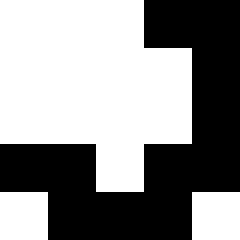[["white", "white", "white", "black", "black"], ["white", "white", "white", "white", "black"], ["white", "white", "white", "white", "black"], ["black", "black", "white", "black", "black"], ["white", "black", "black", "black", "white"]]